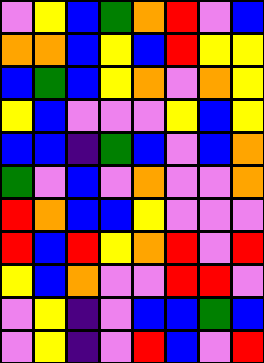[["violet", "yellow", "blue", "green", "orange", "red", "violet", "blue"], ["orange", "orange", "blue", "yellow", "blue", "red", "yellow", "yellow"], ["blue", "green", "blue", "yellow", "orange", "violet", "orange", "yellow"], ["yellow", "blue", "violet", "violet", "violet", "yellow", "blue", "yellow"], ["blue", "blue", "indigo", "green", "blue", "violet", "blue", "orange"], ["green", "violet", "blue", "violet", "orange", "violet", "violet", "orange"], ["red", "orange", "blue", "blue", "yellow", "violet", "violet", "violet"], ["red", "blue", "red", "yellow", "orange", "red", "violet", "red"], ["yellow", "blue", "orange", "violet", "violet", "red", "red", "violet"], ["violet", "yellow", "indigo", "violet", "blue", "blue", "green", "blue"], ["violet", "yellow", "indigo", "violet", "red", "blue", "violet", "red"]]